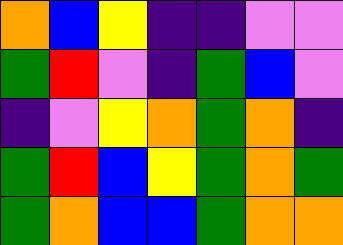[["orange", "blue", "yellow", "indigo", "indigo", "violet", "violet"], ["green", "red", "violet", "indigo", "green", "blue", "violet"], ["indigo", "violet", "yellow", "orange", "green", "orange", "indigo"], ["green", "red", "blue", "yellow", "green", "orange", "green"], ["green", "orange", "blue", "blue", "green", "orange", "orange"]]